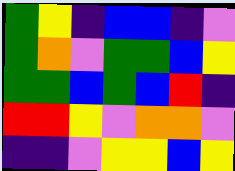[["green", "yellow", "indigo", "blue", "blue", "indigo", "violet"], ["green", "orange", "violet", "green", "green", "blue", "yellow"], ["green", "green", "blue", "green", "blue", "red", "indigo"], ["red", "red", "yellow", "violet", "orange", "orange", "violet"], ["indigo", "indigo", "violet", "yellow", "yellow", "blue", "yellow"]]